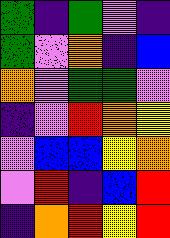[["green", "indigo", "green", "violet", "indigo"], ["green", "violet", "orange", "indigo", "blue"], ["orange", "violet", "green", "green", "violet"], ["indigo", "violet", "red", "orange", "yellow"], ["violet", "blue", "blue", "yellow", "orange"], ["violet", "red", "indigo", "blue", "red"], ["indigo", "orange", "red", "yellow", "red"]]